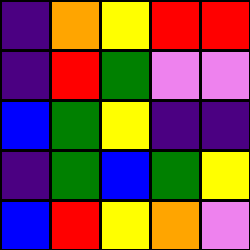[["indigo", "orange", "yellow", "red", "red"], ["indigo", "red", "green", "violet", "violet"], ["blue", "green", "yellow", "indigo", "indigo"], ["indigo", "green", "blue", "green", "yellow"], ["blue", "red", "yellow", "orange", "violet"]]